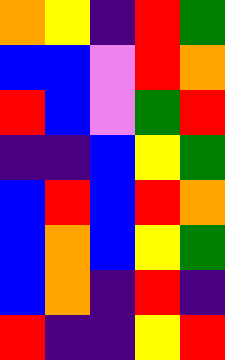[["orange", "yellow", "indigo", "red", "green"], ["blue", "blue", "violet", "red", "orange"], ["red", "blue", "violet", "green", "red"], ["indigo", "indigo", "blue", "yellow", "green"], ["blue", "red", "blue", "red", "orange"], ["blue", "orange", "blue", "yellow", "green"], ["blue", "orange", "indigo", "red", "indigo"], ["red", "indigo", "indigo", "yellow", "red"]]